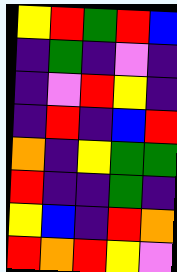[["yellow", "red", "green", "red", "blue"], ["indigo", "green", "indigo", "violet", "indigo"], ["indigo", "violet", "red", "yellow", "indigo"], ["indigo", "red", "indigo", "blue", "red"], ["orange", "indigo", "yellow", "green", "green"], ["red", "indigo", "indigo", "green", "indigo"], ["yellow", "blue", "indigo", "red", "orange"], ["red", "orange", "red", "yellow", "violet"]]